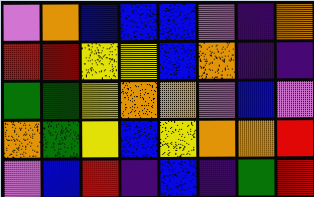[["violet", "orange", "blue", "blue", "blue", "violet", "indigo", "orange"], ["red", "red", "yellow", "yellow", "blue", "orange", "indigo", "indigo"], ["green", "green", "yellow", "orange", "orange", "violet", "blue", "violet"], ["orange", "green", "yellow", "blue", "yellow", "orange", "orange", "red"], ["violet", "blue", "red", "indigo", "blue", "indigo", "green", "red"]]